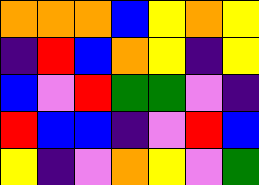[["orange", "orange", "orange", "blue", "yellow", "orange", "yellow"], ["indigo", "red", "blue", "orange", "yellow", "indigo", "yellow"], ["blue", "violet", "red", "green", "green", "violet", "indigo"], ["red", "blue", "blue", "indigo", "violet", "red", "blue"], ["yellow", "indigo", "violet", "orange", "yellow", "violet", "green"]]